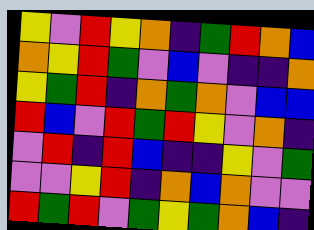[["yellow", "violet", "red", "yellow", "orange", "indigo", "green", "red", "orange", "blue"], ["orange", "yellow", "red", "green", "violet", "blue", "violet", "indigo", "indigo", "orange"], ["yellow", "green", "red", "indigo", "orange", "green", "orange", "violet", "blue", "blue"], ["red", "blue", "violet", "red", "green", "red", "yellow", "violet", "orange", "indigo"], ["violet", "red", "indigo", "red", "blue", "indigo", "indigo", "yellow", "violet", "green"], ["violet", "violet", "yellow", "red", "indigo", "orange", "blue", "orange", "violet", "violet"], ["red", "green", "red", "violet", "green", "yellow", "green", "orange", "blue", "indigo"]]